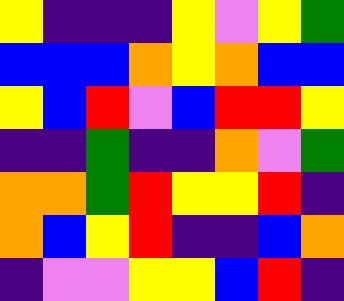[["yellow", "indigo", "indigo", "indigo", "yellow", "violet", "yellow", "green"], ["blue", "blue", "blue", "orange", "yellow", "orange", "blue", "blue"], ["yellow", "blue", "red", "violet", "blue", "red", "red", "yellow"], ["indigo", "indigo", "green", "indigo", "indigo", "orange", "violet", "green"], ["orange", "orange", "green", "red", "yellow", "yellow", "red", "indigo"], ["orange", "blue", "yellow", "red", "indigo", "indigo", "blue", "orange"], ["indigo", "violet", "violet", "yellow", "yellow", "blue", "red", "indigo"]]